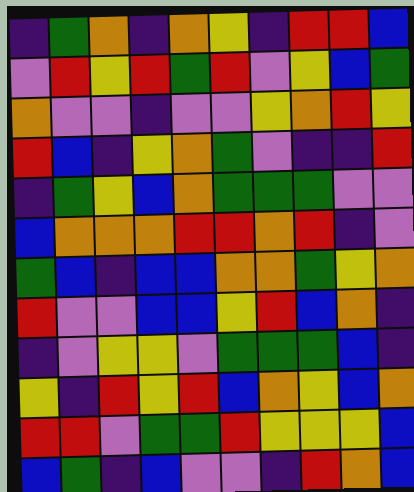[["indigo", "green", "orange", "indigo", "orange", "yellow", "indigo", "red", "red", "blue"], ["violet", "red", "yellow", "red", "green", "red", "violet", "yellow", "blue", "green"], ["orange", "violet", "violet", "indigo", "violet", "violet", "yellow", "orange", "red", "yellow"], ["red", "blue", "indigo", "yellow", "orange", "green", "violet", "indigo", "indigo", "red"], ["indigo", "green", "yellow", "blue", "orange", "green", "green", "green", "violet", "violet"], ["blue", "orange", "orange", "orange", "red", "red", "orange", "red", "indigo", "violet"], ["green", "blue", "indigo", "blue", "blue", "orange", "orange", "green", "yellow", "orange"], ["red", "violet", "violet", "blue", "blue", "yellow", "red", "blue", "orange", "indigo"], ["indigo", "violet", "yellow", "yellow", "violet", "green", "green", "green", "blue", "indigo"], ["yellow", "indigo", "red", "yellow", "red", "blue", "orange", "yellow", "blue", "orange"], ["red", "red", "violet", "green", "green", "red", "yellow", "yellow", "yellow", "blue"], ["blue", "green", "indigo", "blue", "violet", "violet", "indigo", "red", "orange", "blue"]]